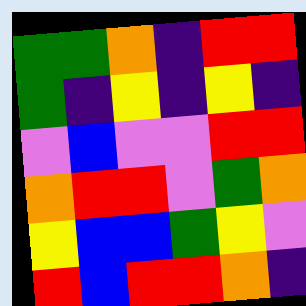[["green", "green", "orange", "indigo", "red", "red"], ["green", "indigo", "yellow", "indigo", "yellow", "indigo"], ["violet", "blue", "violet", "violet", "red", "red"], ["orange", "red", "red", "violet", "green", "orange"], ["yellow", "blue", "blue", "green", "yellow", "violet"], ["red", "blue", "red", "red", "orange", "indigo"]]